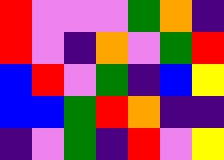[["red", "violet", "violet", "violet", "green", "orange", "indigo"], ["red", "violet", "indigo", "orange", "violet", "green", "red"], ["blue", "red", "violet", "green", "indigo", "blue", "yellow"], ["blue", "blue", "green", "red", "orange", "indigo", "indigo"], ["indigo", "violet", "green", "indigo", "red", "violet", "yellow"]]